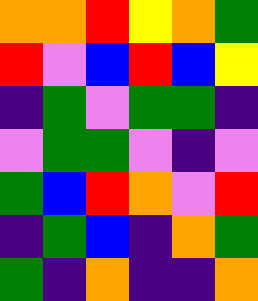[["orange", "orange", "red", "yellow", "orange", "green"], ["red", "violet", "blue", "red", "blue", "yellow"], ["indigo", "green", "violet", "green", "green", "indigo"], ["violet", "green", "green", "violet", "indigo", "violet"], ["green", "blue", "red", "orange", "violet", "red"], ["indigo", "green", "blue", "indigo", "orange", "green"], ["green", "indigo", "orange", "indigo", "indigo", "orange"]]